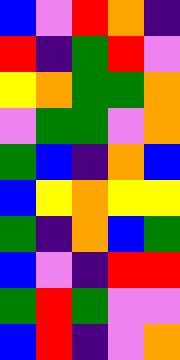[["blue", "violet", "red", "orange", "indigo"], ["red", "indigo", "green", "red", "violet"], ["yellow", "orange", "green", "green", "orange"], ["violet", "green", "green", "violet", "orange"], ["green", "blue", "indigo", "orange", "blue"], ["blue", "yellow", "orange", "yellow", "yellow"], ["green", "indigo", "orange", "blue", "green"], ["blue", "violet", "indigo", "red", "red"], ["green", "red", "green", "violet", "violet"], ["blue", "red", "indigo", "violet", "orange"]]